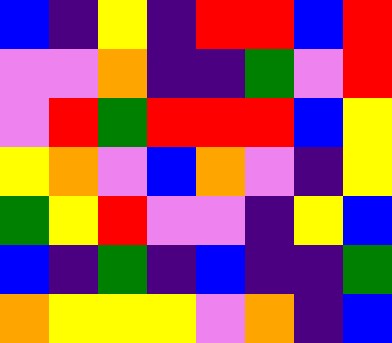[["blue", "indigo", "yellow", "indigo", "red", "red", "blue", "red"], ["violet", "violet", "orange", "indigo", "indigo", "green", "violet", "red"], ["violet", "red", "green", "red", "red", "red", "blue", "yellow"], ["yellow", "orange", "violet", "blue", "orange", "violet", "indigo", "yellow"], ["green", "yellow", "red", "violet", "violet", "indigo", "yellow", "blue"], ["blue", "indigo", "green", "indigo", "blue", "indigo", "indigo", "green"], ["orange", "yellow", "yellow", "yellow", "violet", "orange", "indigo", "blue"]]